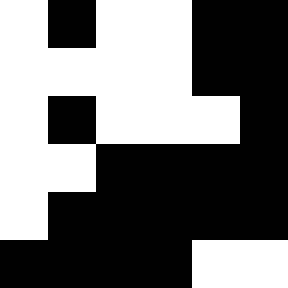[["white", "black", "white", "white", "black", "black"], ["white", "white", "white", "white", "black", "black"], ["white", "black", "white", "white", "white", "black"], ["white", "white", "black", "black", "black", "black"], ["white", "black", "black", "black", "black", "black"], ["black", "black", "black", "black", "white", "white"]]